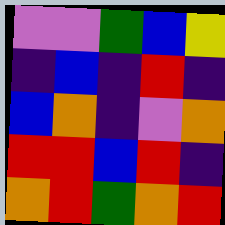[["violet", "violet", "green", "blue", "yellow"], ["indigo", "blue", "indigo", "red", "indigo"], ["blue", "orange", "indigo", "violet", "orange"], ["red", "red", "blue", "red", "indigo"], ["orange", "red", "green", "orange", "red"]]